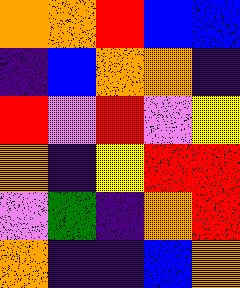[["orange", "orange", "red", "blue", "blue"], ["indigo", "blue", "orange", "orange", "indigo"], ["red", "violet", "red", "violet", "yellow"], ["orange", "indigo", "yellow", "red", "red"], ["violet", "green", "indigo", "orange", "red"], ["orange", "indigo", "indigo", "blue", "orange"]]